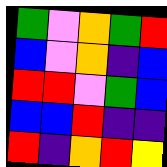[["green", "violet", "orange", "green", "red"], ["blue", "violet", "orange", "indigo", "blue"], ["red", "red", "violet", "green", "blue"], ["blue", "blue", "red", "indigo", "indigo"], ["red", "indigo", "orange", "red", "yellow"]]